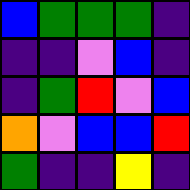[["blue", "green", "green", "green", "indigo"], ["indigo", "indigo", "violet", "blue", "indigo"], ["indigo", "green", "red", "violet", "blue"], ["orange", "violet", "blue", "blue", "red"], ["green", "indigo", "indigo", "yellow", "indigo"]]